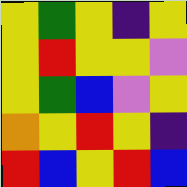[["yellow", "green", "yellow", "indigo", "yellow"], ["yellow", "red", "yellow", "yellow", "violet"], ["yellow", "green", "blue", "violet", "yellow"], ["orange", "yellow", "red", "yellow", "indigo"], ["red", "blue", "yellow", "red", "blue"]]